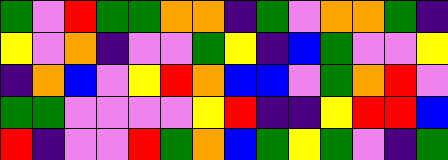[["green", "violet", "red", "green", "green", "orange", "orange", "indigo", "green", "violet", "orange", "orange", "green", "indigo"], ["yellow", "violet", "orange", "indigo", "violet", "violet", "green", "yellow", "indigo", "blue", "green", "violet", "violet", "yellow"], ["indigo", "orange", "blue", "violet", "yellow", "red", "orange", "blue", "blue", "violet", "green", "orange", "red", "violet"], ["green", "green", "violet", "violet", "violet", "violet", "yellow", "red", "indigo", "indigo", "yellow", "red", "red", "blue"], ["red", "indigo", "violet", "violet", "red", "green", "orange", "blue", "green", "yellow", "green", "violet", "indigo", "green"]]